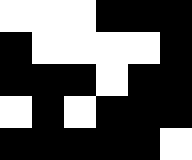[["white", "white", "white", "black", "black", "black"], ["black", "white", "white", "white", "white", "black"], ["black", "black", "black", "white", "black", "black"], ["white", "black", "white", "black", "black", "black"], ["black", "black", "black", "black", "black", "white"]]